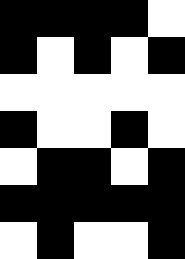[["black", "black", "black", "black", "white"], ["black", "white", "black", "white", "black"], ["white", "white", "white", "white", "white"], ["black", "white", "white", "black", "white"], ["white", "black", "black", "white", "black"], ["black", "black", "black", "black", "black"], ["white", "black", "white", "white", "black"]]